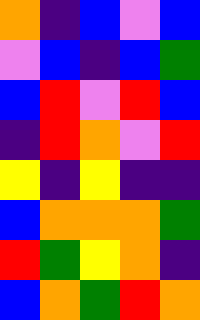[["orange", "indigo", "blue", "violet", "blue"], ["violet", "blue", "indigo", "blue", "green"], ["blue", "red", "violet", "red", "blue"], ["indigo", "red", "orange", "violet", "red"], ["yellow", "indigo", "yellow", "indigo", "indigo"], ["blue", "orange", "orange", "orange", "green"], ["red", "green", "yellow", "orange", "indigo"], ["blue", "orange", "green", "red", "orange"]]